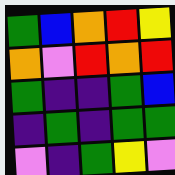[["green", "blue", "orange", "red", "yellow"], ["orange", "violet", "red", "orange", "red"], ["green", "indigo", "indigo", "green", "blue"], ["indigo", "green", "indigo", "green", "green"], ["violet", "indigo", "green", "yellow", "violet"]]